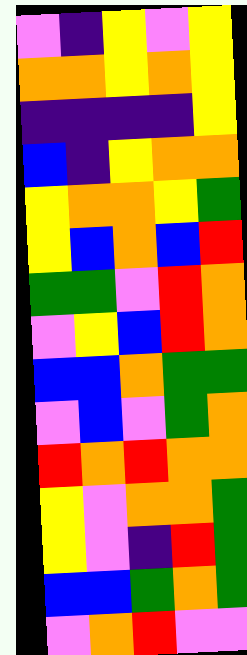[["violet", "indigo", "yellow", "violet", "yellow"], ["orange", "orange", "yellow", "orange", "yellow"], ["indigo", "indigo", "indigo", "indigo", "yellow"], ["blue", "indigo", "yellow", "orange", "orange"], ["yellow", "orange", "orange", "yellow", "green"], ["yellow", "blue", "orange", "blue", "red"], ["green", "green", "violet", "red", "orange"], ["violet", "yellow", "blue", "red", "orange"], ["blue", "blue", "orange", "green", "green"], ["violet", "blue", "violet", "green", "orange"], ["red", "orange", "red", "orange", "orange"], ["yellow", "violet", "orange", "orange", "green"], ["yellow", "violet", "indigo", "red", "green"], ["blue", "blue", "green", "orange", "green"], ["violet", "orange", "red", "violet", "violet"]]